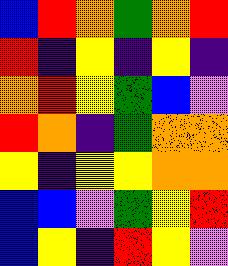[["blue", "red", "orange", "green", "orange", "red"], ["red", "indigo", "yellow", "indigo", "yellow", "indigo"], ["orange", "red", "yellow", "green", "blue", "violet"], ["red", "orange", "indigo", "green", "orange", "orange"], ["yellow", "indigo", "yellow", "yellow", "orange", "orange"], ["blue", "blue", "violet", "green", "yellow", "red"], ["blue", "yellow", "indigo", "red", "yellow", "violet"]]